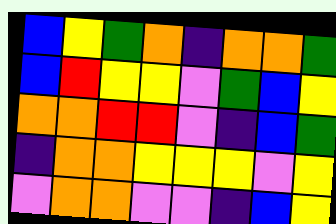[["blue", "yellow", "green", "orange", "indigo", "orange", "orange", "green"], ["blue", "red", "yellow", "yellow", "violet", "green", "blue", "yellow"], ["orange", "orange", "red", "red", "violet", "indigo", "blue", "green"], ["indigo", "orange", "orange", "yellow", "yellow", "yellow", "violet", "yellow"], ["violet", "orange", "orange", "violet", "violet", "indigo", "blue", "yellow"]]